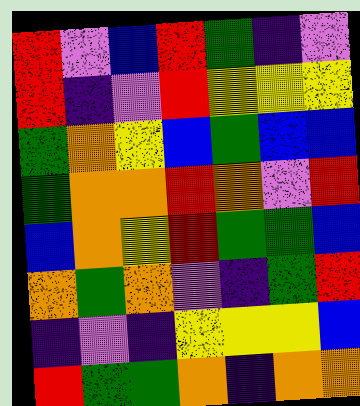[["red", "violet", "blue", "red", "green", "indigo", "violet"], ["red", "indigo", "violet", "red", "yellow", "yellow", "yellow"], ["green", "orange", "yellow", "blue", "green", "blue", "blue"], ["green", "orange", "orange", "red", "orange", "violet", "red"], ["blue", "orange", "yellow", "red", "green", "green", "blue"], ["orange", "green", "orange", "violet", "indigo", "green", "red"], ["indigo", "violet", "indigo", "yellow", "yellow", "yellow", "blue"], ["red", "green", "green", "orange", "indigo", "orange", "orange"]]